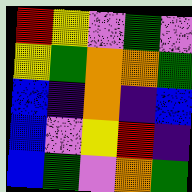[["red", "yellow", "violet", "green", "violet"], ["yellow", "green", "orange", "orange", "green"], ["blue", "indigo", "orange", "indigo", "blue"], ["blue", "violet", "yellow", "red", "indigo"], ["blue", "green", "violet", "orange", "green"]]